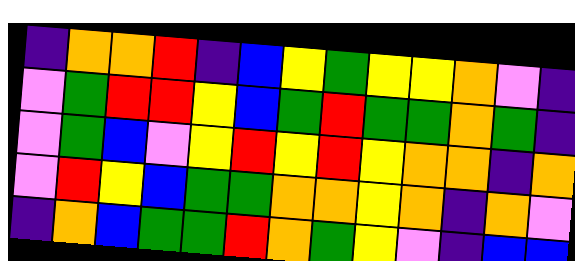[["indigo", "orange", "orange", "red", "indigo", "blue", "yellow", "green", "yellow", "yellow", "orange", "violet", "indigo"], ["violet", "green", "red", "red", "yellow", "blue", "green", "red", "green", "green", "orange", "green", "indigo"], ["violet", "green", "blue", "violet", "yellow", "red", "yellow", "red", "yellow", "orange", "orange", "indigo", "orange"], ["violet", "red", "yellow", "blue", "green", "green", "orange", "orange", "yellow", "orange", "indigo", "orange", "violet"], ["indigo", "orange", "blue", "green", "green", "red", "orange", "green", "yellow", "violet", "indigo", "blue", "blue"]]